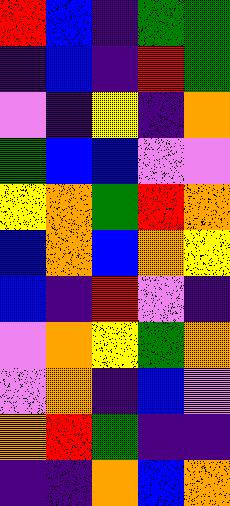[["red", "blue", "indigo", "green", "green"], ["indigo", "blue", "indigo", "red", "green"], ["violet", "indigo", "yellow", "indigo", "orange"], ["green", "blue", "blue", "violet", "violet"], ["yellow", "orange", "green", "red", "orange"], ["blue", "orange", "blue", "orange", "yellow"], ["blue", "indigo", "red", "violet", "indigo"], ["violet", "orange", "yellow", "green", "orange"], ["violet", "orange", "indigo", "blue", "violet"], ["orange", "red", "green", "indigo", "indigo"], ["indigo", "indigo", "orange", "blue", "orange"]]